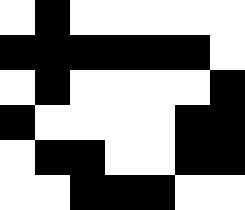[["white", "black", "white", "white", "white", "white", "white"], ["black", "black", "black", "black", "black", "black", "white"], ["white", "black", "white", "white", "white", "white", "black"], ["black", "white", "white", "white", "white", "black", "black"], ["white", "black", "black", "white", "white", "black", "black"], ["white", "white", "black", "black", "black", "white", "white"]]